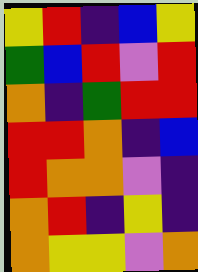[["yellow", "red", "indigo", "blue", "yellow"], ["green", "blue", "red", "violet", "red"], ["orange", "indigo", "green", "red", "red"], ["red", "red", "orange", "indigo", "blue"], ["red", "orange", "orange", "violet", "indigo"], ["orange", "red", "indigo", "yellow", "indigo"], ["orange", "yellow", "yellow", "violet", "orange"]]